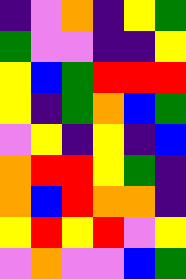[["indigo", "violet", "orange", "indigo", "yellow", "green"], ["green", "violet", "violet", "indigo", "indigo", "yellow"], ["yellow", "blue", "green", "red", "red", "red"], ["yellow", "indigo", "green", "orange", "blue", "green"], ["violet", "yellow", "indigo", "yellow", "indigo", "blue"], ["orange", "red", "red", "yellow", "green", "indigo"], ["orange", "blue", "red", "orange", "orange", "indigo"], ["yellow", "red", "yellow", "red", "violet", "yellow"], ["violet", "orange", "violet", "violet", "blue", "green"]]